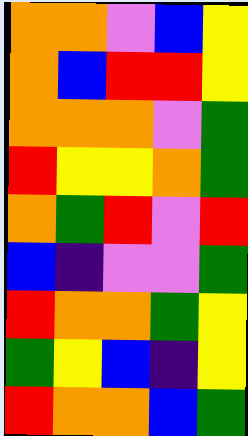[["orange", "orange", "violet", "blue", "yellow"], ["orange", "blue", "red", "red", "yellow"], ["orange", "orange", "orange", "violet", "green"], ["red", "yellow", "yellow", "orange", "green"], ["orange", "green", "red", "violet", "red"], ["blue", "indigo", "violet", "violet", "green"], ["red", "orange", "orange", "green", "yellow"], ["green", "yellow", "blue", "indigo", "yellow"], ["red", "orange", "orange", "blue", "green"]]